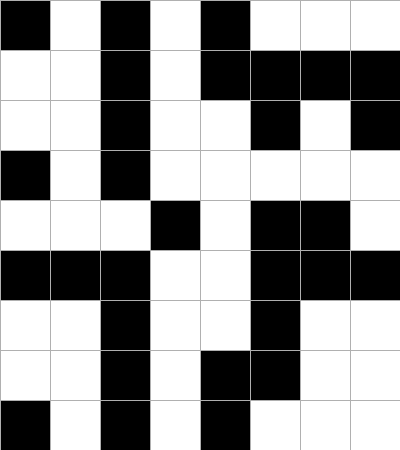[["black", "white", "black", "white", "black", "white", "white", "white"], ["white", "white", "black", "white", "black", "black", "black", "black"], ["white", "white", "black", "white", "white", "black", "white", "black"], ["black", "white", "black", "white", "white", "white", "white", "white"], ["white", "white", "white", "black", "white", "black", "black", "white"], ["black", "black", "black", "white", "white", "black", "black", "black"], ["white", "white", "black", "white", "white", "black", "white", "white"], ["white", "white", "black", "white", "black", "black", "white", "white"], ["black", "white", "black", "white", "black", "white", "white", "white"]]